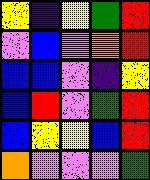[["yellow", "indigo", "yellow", "green", "red"], ["violet", "blue", "violet", "orange", "red"], ["blue", "blue", "violet", "indigo", "yellow"], ["blue", "red", "violet", "green", "red"], ["blue", "yellow", "yellow", "blue", "red"], ["orange", "violet", "violet", "violet", "green"]]